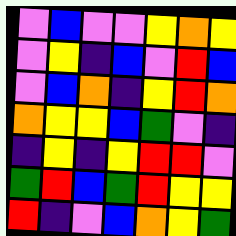[["violet", "blue", "violet", "violet", "yellow", "orange", "yellow"], ["violet", "yellow", "indigo", "blue", "violet", "red", "blue"], ["violet", "blue", "orange", "indigo", "yellow", "red", "orange"], ["orange", "yellow", "yellow", "blue", "green", "violet", "indigo"], ["indigo", "yellow", "indigo", "yellow", "red", "red", "violet"], ["green", "red", "blue", "green", "red", "yellow", "yellow"], ["red", "indigo", "violet", "blue", "orange", "yellow", "green"]]